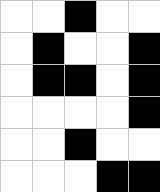[["white", "white", "black", "white", "white"], ["white", "black", "white", "white", "black"], ["white", "black", "black", "white", "black"], ["white", "white", "white", "white", "black"], ["white", "white", "black", "white", "white"], ["white", "white", "white", "black", "black"]]